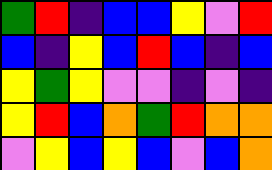[["green", "red", "indigo", "blue", "blue", "yellow", "violet", "red"], ["blue", "indigo", "yellow", "blue", "red", "blue", "indigo", "blue"], ["yellow", "green", "yellow", "violet", "violet", "indigo", "violet", "indigo"], ["yellow", "red", "blue", "orange", "green", "red", "orange", "orange"], ["violet", "yellow", "blue", "yellow", "blue", "violet", "blue", "orange"]]